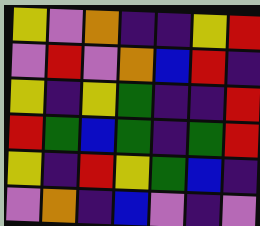[["yellow", "violet", "orange", "indigo", "indigo", "yellow", "red"], ["violet", "red", "violet", "orange", "blue", "red", "indigo"], ["yellow", "indigo", "yellow", "green", "indigo", "indigo", "red"], ["red", "green", "blue", "green", "indigo", "green", "red"], ["yellow", "indigo", "red", "yellow", "green", "blue", "indigo"], ["violet", "orange", "indigo", "blue", "violet", "indigo", "violet"]]